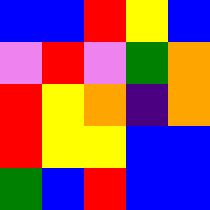[["blue", "blue", "red", "yellow", "blue"], ["violet", "red", "violet", "green", "orange"], ["red", "yellow", "orange", "indigo", "orange"], ["red", "yellow", "yellow", "blue", "blue"], ["green", "blue", "red", "blue", "blue"]]